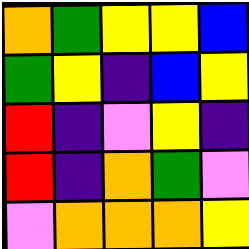[["orange", "green", "yellow", "yellow", "blue"], ["green", "yellow", "indigo", "blue", "yellow"], ["red", "indigo", "violet", "yellow", "indigo"], ["red", "indigo", "orange", "green", "violet"], ["violet", "orange", "orange", "orange", "yellow"]]